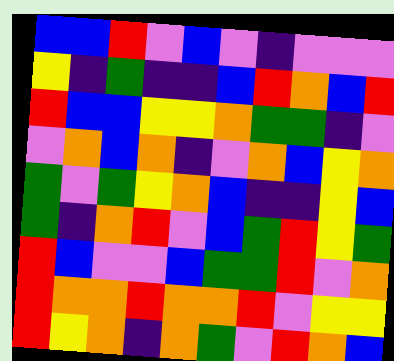[["blue", "blue", "red", "violet", "blue", "violet", "indigo", "violet", "violet", "violet"], ["yellow", "indigo", "green", "indigo", "indigo", "blue", "red", "orange", "blue", "red"], ["red", "blue", "blue", "yellow", "yellow", "orange", "green", "green", "indigo", "violet"], ["violet", "orange", "blue", "orange", "indigo", "violet", "orange", "blue", "yellow", "orange"], ["green", "violet", "green", "yellow", "orange", "blue", "indigo", "indigo", "yellow", "blue"], ["green", "indigo", "orange", "red", "violet", "blue", "green", "red", "yellow", "green"], ["red", "blue", "violet", "violet", "blue", "green", "green", "red", "violet", "orange"], ["red", "orange", "orange", "red", "orange", "orange", "red", "violet", "yellow", "yellow"], ["red", "yellow", "orange", "indigo", "orange", "green", "violet", "red", "orange", "blue"]]